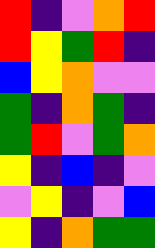[["red", "indigo", "violet", "orange", "red"], ["red", "yellow", "green", "red", "indigo"], ["blue", "yellow", "orange", "violet", "violet"], ["green", "indigo", "orange", "green", "indigo"], ["green", "red", "violet", "green", "orange"], ["yellow", "indigo", "blue", "indigo", "violet"], ["violet", "yellow", "indigo", "violet", "blue"], ["yellow", "indigo", "orange", "green", "green"]]